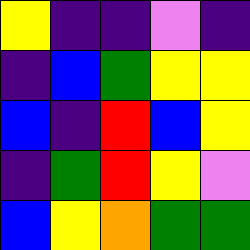[["yellow", "indigo", "indigo", "violet", "indigo"], ["indigo", "blue", "green", "yellow", "yellow"], ["blue", "indigo", "red", "blue", "yellow"], ["indigo", "green", "red", "yellow", "violet"], ["blue", "yellow", "orange", "green", "green"]]